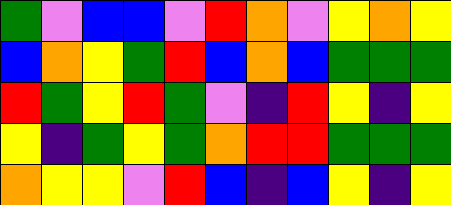[["green", "violet", "blue", "blue", "violet", "red", "orange", "violet", "yellow", "orange", "yellow"], ["blue", "orange", "yellow", "green", "red", "blue", "orange", "blue", "green", "green", "green"], ["red", "green", "yellow", "red", "green", "violet", "indigo", "red", "yellow", "indigo", "yellow"], ["yellow", "indigo", "green", "yellow", "green", "orange", "red", "red", "green", "green", "green"], ["orange", "yellow", "yellow", "violet", "red", "blue", "indigo", "blue", "yellow", "indigo", "yellow"]]